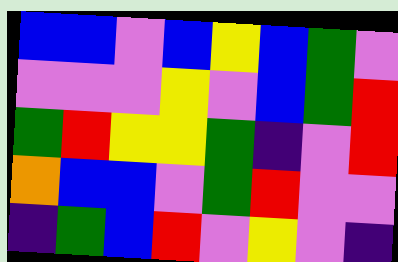[["blue", "blue", "violet", "blue", "yellow", "blue", "green", "violet"], ["violet", "violet", "violet", "yellow", "violet", "blue", "green", "red"], ["green", "red", "yellow", "yellow", "green", "indigo", "violet", "red"], ["orange", "blue", "blue", "violet", "green", "red", "violet", "violet"], ["indigo", "green", "blue", "red", "violet", "yellow", "violet", "indigo"]]